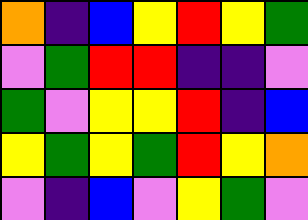[["orange", "indigo", "blue", "yellow", "red", "yellow", "green"], ["violet", "green", "red", "red", "indigo", "indigo", "violet"], ["green", "violet", "yellow", "yellow", "red", "indigo", "blue"], ["yellow", "green", "yellow", "green", "red", "yellow", "orange"], ["violet", "indigo", "blue", "violet", "yellow", "green", "violet"]]